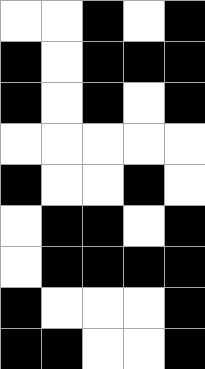[["white", "white", "black", "white", "black"], ["black", "white", "black", "black", "black"], ["black", "white", "black", "white", "black"], ["white", "white", "white", "white", "white"], ["black", "white", "white", "black", "white"], ["white", "black", "black", "white", "black"], ["white", "black", "black", "black", "black"], ["black", "white", "white", "white", "black"], ["black", "black", "white", "white", "black"]]